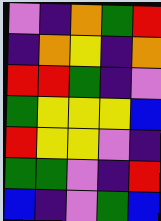[["violet", "indigo", "orange", "green", "red"], ["indigo", "orange", "yellow", "indigo", "orange"], ["red", "red", "green", "indigo", "violet"], ["green", "yellow", "yellow", "yellow", "blue"], ["red", "yellow", "yellow", "violet", "indigo"], ["green", "green", "violet", "indigo", "red"], ["blue", "indigo", "violet", "green", "blue"]]